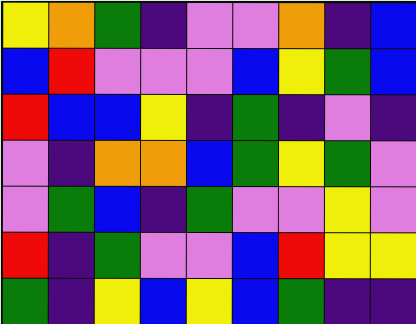[["yellow", "orange", "green", "indigo", "violet", "violet", "orange", "indigo", "blue"], ["blue", "red", "violet", "violet", "violet", "blue", "yellow", "green", "blue"], ["red", "blue", "blue", "yellow", "indigo", "green", "indigo", "violet", "indigo"], ["violet", "indigo", "orange", "orange", "blue", "green", "yellow", "green", "violet"], ["violet", "green", "blue", "indigo", "green", "violet", "violet", "yellow", "violet"], ["red", "indigo", "green", "violet", "violet", "blue", "red", "yellow", "yellow"], ["green", "indigo", "yellow", "blue", "yellow", "blue", "green", "indigo", "indigo"]]